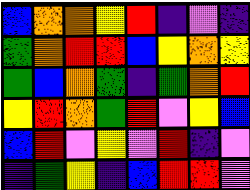[["blue", "orange", "orange", "yellow", "red", "indigo", "violet", "indigo"], ["green", "orange", "red", "red", "blue", "yellow", "orange", "yellow"], ["green", "blue", "orange", "green", "indigo", "green", "orange", "red"], ["yellow", "red", "orange", "green", "red", "violet", "yellow", "blue"], ["blue", "red", "violet", "yellow", "violet", "red", "indigo", "violet"], ["indigo", "green", "yellow", "indigo", "blue", "red", "red", "violet"]]